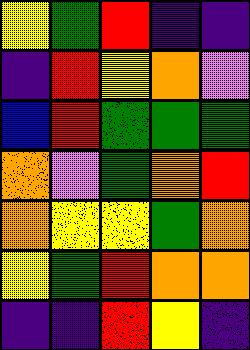[["yellow", "green", "red", "indigo", "indigo"], ["indigo", "red", "yellow", "orange", "violet"], ["blue", "red", "green", "green", "green"], ["orange", "violet", "green", "orange", "red"], ["orange", "yellow", "yellow", "green", "orange"], ["yellow", "green", "red", "orange", "orange"], ["indigo", "indigo", "red", "yellow", "indigo"]]